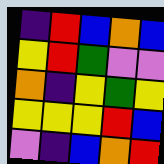[["indigo", "red", "blue", "orange", "blue"], ["yellow", "red", "green", "violet", "violet"], ["orange", "indigo", "yellow", "green", "yellow"], ["yellow", "yellow", "yellow", "red", "blue"], ["violet", "indigo", "blue", "orange", "red"]]